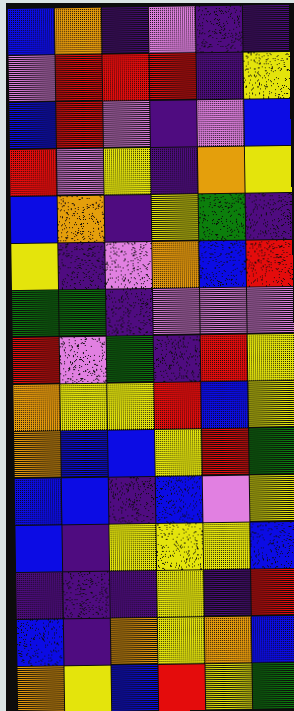[["blue", "orange", "indigo", "violet", "indigo", "indigo"], ["violet", "red", "red", "red", "indigo", "yellow"], ["blue", "red", "violet", "indigo", "violet", "blue"], ["red", "violet", "yellow", "indigo", "orange", "yellow"], ["blue", "orange", "indigo", "yellow", "green", "indigo"], ["yellow", "indigo", "violet", "orange", "blue", "red"], ["green", "green", "indigo", "violet", "violet", "violet"], ["red", "violet", "green", "indigo", "red", "yellow"], ["orange", "yellow", "yellow", "red", "blue", "yellow"], ["orange", "blue", "blue", "yellow", "red", "green"], ["blue", "blue", "indigo", "blue", "violet", "yellow"], ["blue", "indigo", "yellow", "yellow", "yellow", "blue"], ["indigo", "indigo", "indigo", "yellow", "indigo", "red"], ["blue", "indigo", "orange", "yellow", "orange", "blue"], ["orange", "yellow", "blue", "red", "yellow", "green"]]